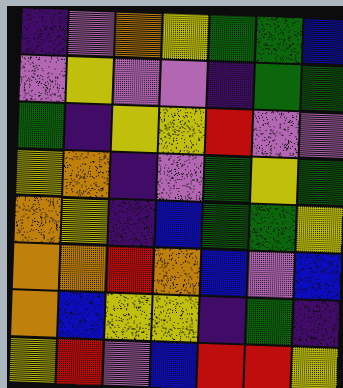[["indigo", "violet", "orange", "yellow", "green", "green", "blue"], ["violet", "yellow", "violet", "violet", "indigo", "green", "green"], ["green", "indigo", "yellow", "yellow", "red", "violet", "violet"], ["yellow", "orange", "indigo", "violet", "green", "yellow", "green"], ["orange", "yellow", "indigo", "blue", "green", "green", "yellow"], ["orange", "orange", "red", "orange", "blue", "violet", "blue"], ["orange", "blue", "yellow", "yellow", "indigo", "green", "indigo"], ["yellow", "red", "violet", "blue", "red", "red", "yellow"]]